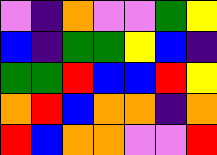[["violet", "indigo", "orange", "violet", "violet", "green", "yellow"], ["blue", "indigo", "green", "green", "yellow", "blue", "indigo"], ["green", "green", "red", "blue", "blue", "red", "yellow"], ["orange", "red", "blue", "orange", "orange", "indigo", "orange"], ["red", "blue", "orange", "orange", "violet", "violet", "red"]]